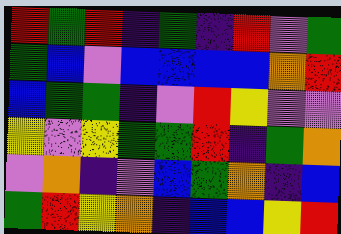[["red", "green", "red", "indigo", "green", "indigo", "red", "violet", "green"], ["green", "blue", "violet", "blue", "blue", "blue", "blue", "orange", "red"], ["blue", "green", "green", "indigo", "violet", "red", "yellow", "violet", "violet"], ["yellow", "violet", "yellow", "green", "green", "red", "indigo", "green", "orange"], ["violet", "orange", "indigo", "violet", "blue", "green", "orange", "indigo", "blue"], ["green", "red", "yellow", "orange", "indigo", "blue", "blue", "yellow", "red"]]